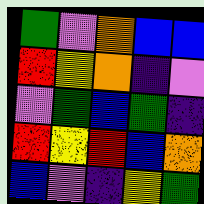[["green", "violet", "orange", "blue", "blue"], ["red", "yellow", "orange", "indigo", "violet"], ["violet", "green", "blue", "green", "indigo"], ["red", "yellow", "red", "blue", "orange"], ["blue", "violet", "indigo", "yellow", "green"]]